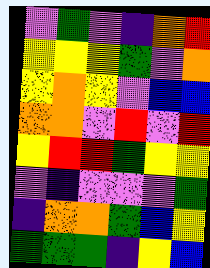[["violet", "green", "violet", "indigo", "orange", "red"], ["yellow", "yellow", "yellow", "green", "violet", "orange"], ["yellow", "orange", "yellow", "violet", "blue", "blue"], ["orange", "orange", "violet", "red", "violet", "red"], ["yellow", "red", "red", "green", "yellow", "yellow"], ["violet", "indigo", "violet", "violet", "violet", "green"], ["indigo", "orange", "orange", "green", "blue", "yellow"], ["green", "green", "green", "indigo", "yellow", "blue"]]